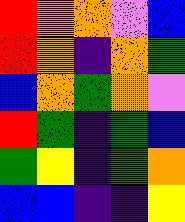[["red", "orange", "orange", "violet", "blue"], ["red", "orange", "indigo", "orange", "green"], ["blue", "orange", "green", "orange", "violet"], ["red", "green", "indigo", "green", "blue"], ["green", "yellow", "indigo", "green", "orange"], ["blue", "blue", "indigo", "indigo", "yellow"]]